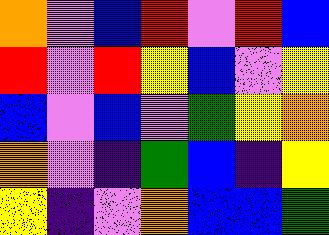[["orange", "violet", "blue", "red", "violet", "red", "blue"], ["red", "violet", "red", "yellow", "blue", "violet", "yellow"], ["blue", "violet", "blue", "violet", "green", "yellow", "orange"], ["orange", "violet", "indigo", "green", "blue", "indigo", "yellow"], ["yellow", "indigo", "violet", "orange", "blue", "blue", "green"]]